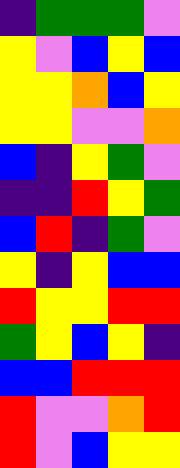[["indigo", "green", "green", "green", "violet"], ["yellow", "violet", "blue", "yellow", "blue"], ["yellow", "yellow", "orange", "blue", "yellow"], ["yellow", "yellow", "violet", "violet", "orange"], ["blue", "indigo", "yellow", "green", "violet"], ["indigo", "indigo", "red", "yellow", "green"], ["blue", "red", "indigo", "green", "violet"], ["yellow", "indigo", "yellow", "blue", "blue"], ["red", "yellow", "yellow", "red", "red"], ["green", "yellow", "blue", "yellow", "indigo"], ["blue", "blue", "red", "red", "red"], ["red", "violet", "violet", "orange", "red"], ["red", "violet", "blue", "yellow", "yellow"]]